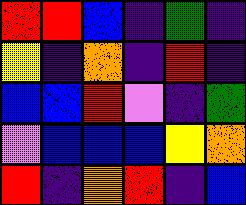[["red", "red", "blue", "indigo", "green", "indigo"], ["yellow", "indigo", "orange", "indigo", "red", "indigo"], ["blue", "blue", "red", "violet", "indigo", "green"], ["violet", "blue", "blue", "blue", "yellow", "orange"], ["red", "indigo", "orange", "red", "indigo", "blue"]]